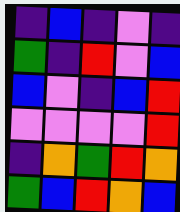[["indigo", "blue", "indigo", "violet", "indigo"], ["green", "indigo", "red", "violet", "blue"], ["blue", "violet", "indigo", "blue", "red"], ["violet", "violet", "violet", "violet", "red"], ["indigo", "orange", "green", "red", "orange"], ["green", "blue", "red", "orange", "blue"]]